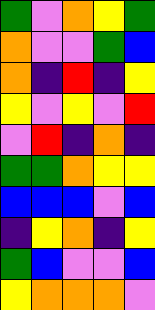[["green", "violet", "orange", "yellow", "green"], ["orange", "violet", "violet", "green", "blue"], ["orange", "indigo", "red", "indigo", "yellow"], ["yellow", "violet", "yellow", "violet", "red"], ["violet", "red", "indigo", "orange", "indigo"], ["green", "green", "orange", "yellow", "yellow"], ["blue", "blue", "blue", "violet", "blue"], ["indigo", "yellow", "orange", "indigo", "yellow"], ["green", "blue", "violet", "violet", "blue"], ["yellow", "orange", "orange", "orange", "violet"]]